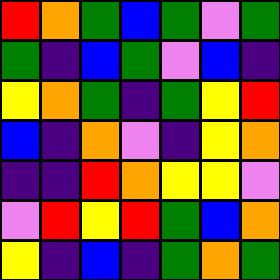[["red", "orange", "green", "blue", "green", "violet", "green"], ["green", "indigo", "blue", "green", "violet", "blue", "indigo"], ["yellow", "orange", "green", "indigo", "green", "yellow", "red"], ["blue", "indigo", "orange", "violet", "indigo", "yellow", "orange"], ["indigo", "indigo", "red", "orange", "yellow", "yellow", "violet"], ["violet", "red", "yellow", "red", "green", "blue", "orange"], ["yellow", "indigo", "blue", "indigo", "green", "orange", "green"]]